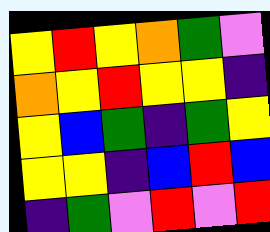[["yellow", "red", "yellow", "orange", "green", "violet"], ["orange", "yellow", "red", "yellow", "yellow", "indigo"], ["yellow", "blue", "green", "indigo", "green", "yellow"], ["yellow", "yellow", "indigo", "blue", "red", "blue"], ["indigo", "green", "violet", "red", "violet", "red"]]